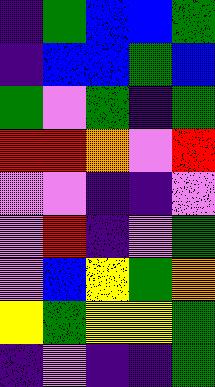[["indigo", "green", "blue", "blue", "green"], ["indigo", "blue", "blue", "green", "blue"], ["green", "violet", "green", "indigo", "green"], ["red", "red", "orange", "violet", "red"], ["violet", "violet", "indigo", "indigo", "violet"], ["violet", "red", "indigo", "violet", "green"], ["violet", "blue", "yellow", "green", "orange"], ["yellow", "green", "yellow", "yellow", "green"], ["indigo", "violet", "indigo", "indigo", "green"]]